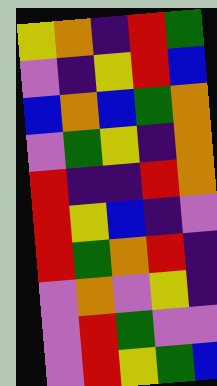[["yellow", "orange", "indigo", "red", "green"], ["violet", "indigo", "yellow", "red", "blue"], ["blue", "orange", "blue", "green", "orange"], ["violet", "green", "yellow", "indigo", "orange"], ["red", "indigo", "indigo", "red", "orange"], ["red", "yellow", "blue", "indigo", "violet"], ["red", "green", "orange", "red", "indigo"], ["violet", "orange", "violet", "yellow", "indigo"], ["violet", "red", "green", "violet", "violet"], ["violet", "red", "yellow", "green", "blue"]]